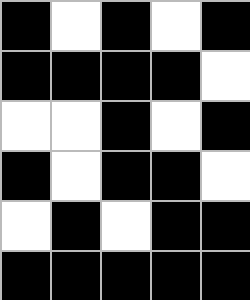[["black", "white", "black", "white", "black"], ["black", "black", "black", "black", "white"], ["white", "white", "black", "white", "black"], ["black", "white", "black", "black", "white"], ["white", "black", "white", "black", "black"], ["black", "black", "black", "black", "black"]]